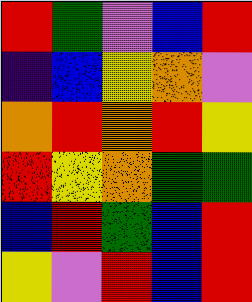[["red", "green", "violet", "blue", "red"], ["indigo", "blue", "yellow", "orange", "violet"], ["orange", "red", "orange", "red", "yellow"], ["red", "yellow", "orange", "green", "green"], ["blue", "red", "green", "blue", "red"], ["yellow", "violet", "red", "blue", "red"]]